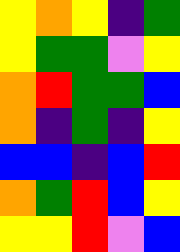[["yellow", "orange", "yellow", "indigo", "green"], ["yellow", "green", "green", "violet", "yellow"], ["orange", "red", "green", "green", "blue"], ["orange", "indigo", "green", "indigo", "yellow"], ["blue", "blue", "indigo", "blue", "red"], ["orange", "green", "red", "blue", "yellow"], ["yellow", "yellow", "red", "violet", "blue"]]